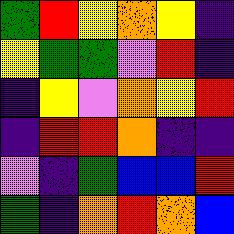[["green", "red", "yellow", "orange", "yellow", "indigo"], ["yellow", "green", "green", "violet", "red", "indigo"], ["indigo", "yellow", "violet", "orange", "yellow", "red"], ["indigo", "red", "red", "orange", "indigo", "indigo"], ["violet", "indigo", "green", "blue", "blue", "red"], ["green", "indigo", "orange", "red", "orange", "blue"]]